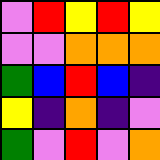[["violet", "red", "yellow", "red", "yellow"], ["violet", "violet", "orange", "orange", "orange"], ["green", "blue", "red", "blue", "indigo"], ["yellow", "indigo", "orange", "indigo", "violet"], ["green", "violet", "red", "violet", "orange"]]